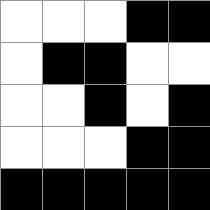[["white", "white", "white", "black", "black"], ["white", "black", "black", "white", "white"], ["white", "white", "black", "white", "black"], ["white", "white", "white", "black", "black"], ["black", "black", "black", "black", "black"]]